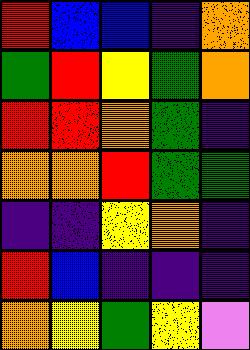[["red", "blue", "blue", "indigo", "orange"], ["green", "red", "yellow", "green", "orange"], ["red", "red", "orange", "green", "indigo"], ["orange", "orange", "red", "green", "green"], ["indigo", "indigo", "yellow", "orange", "indigo"], ["red", "blue", "indigo", "indigo", "indigo"], ["orange", "yellow", "green", "yellow", "violet"]]